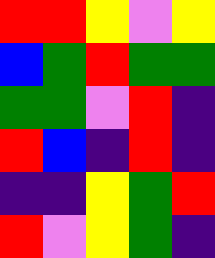[["red", "red", "yellow", "violet", "yellow"], ["blue", "green", "red", "green", "green"], ["green", "green", "violet", "red", "indigo"], ["red", "blue", "indigo", "red", "indigo"], ["indigo", "indigo", "yellow", "green", "red"], ["red", "violet", "yellow", "green", "indigo"]]